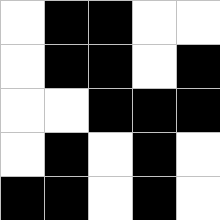[["white", "black", "black", "white", "white"], ["white", "black", "black", "white", "black"], ["white", "white", "black", "black", "black"], ["white", "black", "white", "black", "white"], ["black", "black", "white", "black", "white"]]